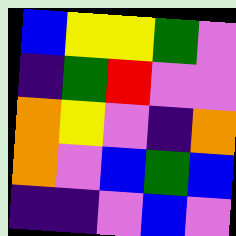[["blue", "yellow", "yellow", "green", "violet"], ["indigo", "green", "red", "violet", "violet"], ["orange", "yellow", "violet", "indigo", "orange"], ["orange", "violet", "blue", "green", "blue"], ["indigo", "indigo", "violet", "blue", "violet"]]